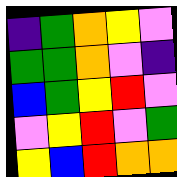[["indigo", "green", "orange", "yellow", "violet"], ["green", "green", "orange", "violet", "indigo"], ["blue", "green", "yellow", "red", "violet"], ["violet", "yellow", "red", "violet", "green"], ["yellow", "blue", "red", "orange", "orange"]]